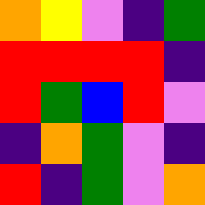[["orange", "yellow", "violet", "indigo", "green"], ["red", "red", "red", "red", "indigo"], ["red", "green", "blue", "red", "violet"], ["indigo", "orange", "green", "violet", "indigo"], ["red", "indigo", "green", "violet", "orange"]]